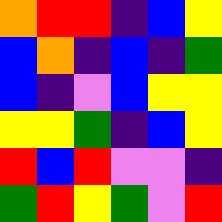[["orange", "red", "red", "indigo", "blue", "yellow"], ["blue", "orange", "indigo", "blue", "indigo", "green"], ["blue", "indigo", "violet", "blue", "yellow", "yellow"], ["yellow", "yellow", "green", "indigo", "blue", "yellow"], ["red", "blue", "red", "violet", "violet", "indigo"], ["green", "red", "yellow", "green", "violet", "red"]]